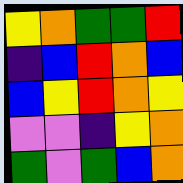[["yellow", "orange", "green", "green", "red"], ["indigo", "blue", "red", "orange", "blue"], ["blue", "yellow", "red", "orange", "yellow"], ["violet", "violet", "indigo", "yellow", "orange"], ["green", "violet", "green", "blue", "orange"]]